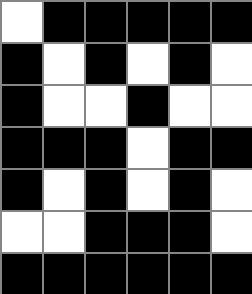[["white", "black", "black", "black", "black", "black"], ["black", "white", "black", "white", "black", "white"], ["black", "white", "white", "black", "white", "white"], ["black", "black", "black", "white", "black", "black"], ["black", "white", "black", "white", "black", "white"], ["white", "white", "black", "black", "black", "white"], ["black", "black", "black", "black", "black", "black"]]